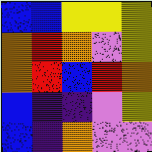[["blue", "blue", "yellow", "yellow", "yellow"], ["orange", "red", "orange", "violet", "yellow"], ["orange", "red", "blue", "red", "orange"], ["blue", "indigo", "indigo", "violet", "yellow"], ["blue", "indigo", "orange", "violet", "violet"]]